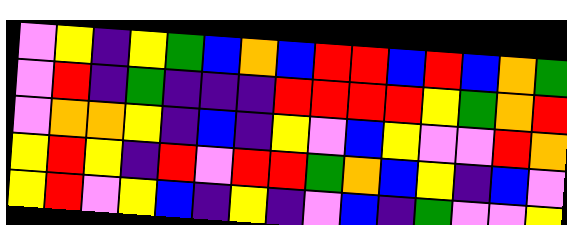[["violet", "yellow", "indigo", "yellow", "green", "blue", "orange", "blue", "red", "red", "blue", "red", "blue", "orange", "green"], ["violet", "red", "indigo", "green", "indigo", "indigo", "indigo", "red", "red", "red", "red", "yellow", "green", "orange", "red"], ["violet", "orange", "orange", "yellow", "indigo", "blue", "indigo", "yellow", "violet", "blue", "yellow", "violet", "violet", "red", "orange"], ["yellow", "red", "yellow", "indigo", "red", "violet", "red", "red", "green", "orange", "blue", "yellow", "indigo", "blue", "violet"], ["yellow", "red", "violet", "yellow", "blue", "indigo", "yellow", "indigo", "violet", "blue", "indigo", "green", "violet", "violet", "yellow"]]